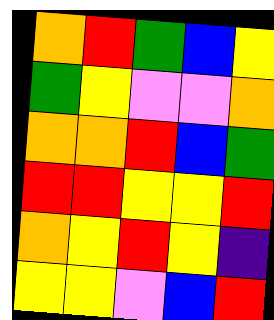[["orange", "red", "green", "blue", "yellow"], ["green", "yellow", "violet", "violet", "orange"], ["orange", "orange", "red", "blue", "green"], ["red", "red", "yellow", "yellow", "red"], ["orange", "yellow", "red", "yellow", "indigo"], ["yellow", "yellow", "violet", "blue", "red"]]